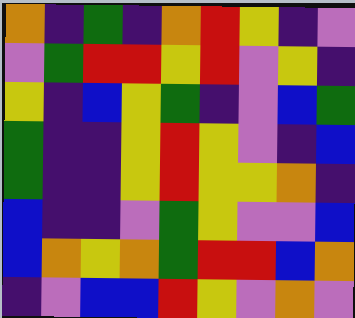[["orange", "indigo", "green", "indigo", "orange", "red", "yellow", "indigo", "violet"], ["violet", "green", "red", "red", "yellow", "red", "violet", "yellow", "indigo"], ["yellow", "indigo", "blue", "yellow", "green", "indigo", "violet", "blue", "green"], ["green", "indigo", "indigo", "yellow", "red", "yellow", "violet", "indigo", "blue"], ["green", "indigo", "indigo", "yellow", "red", "yellow", "yellow", "orange", "indigo"], ["blue", "indigo", "indigo", "violet", "green", "yellow", "violet", "violet", "blue"], ["blue", "orange", "yellow", "orange", "green", "red", "red", "blue", "orange"], ["indigo", "violet", "blue", "blue", "red", "yellow", "violet", "orange", "violet"]]